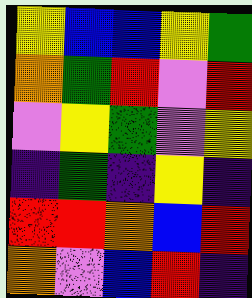[["yellow", "blue", "blue", "yellow", "green"], ["orange", "green", "red", "violet", "red"], ["violet", "yellow", "green", "violet", "yellow"], ["indigo", "green", "indigo", "yellow", "indigo"], ["red", "red", "orange", "blue", "red"], ["orange", "violet", "blue", "red", "indigo"]]